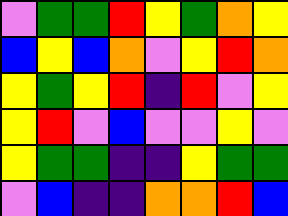[["violet", "green", "green", "red", "yellow", "green", "orange", "yellow"], ["blue", "yellow", "blue", "orange", "violet", "yellow", "red", "orange"], ["yellow", "green", "yellow", "red", "indigo", "red", "violet", "yellow"], ["yellow", "red", "violet", "blue", "violet", "violet", "yellow", "violet"], ["yellow", "green", "green", "indigo", "indigo", "yellow", "green", "green"], ["violet", "blue", "indigo", "indigo", "orange", "orange", "red", "blue"]]